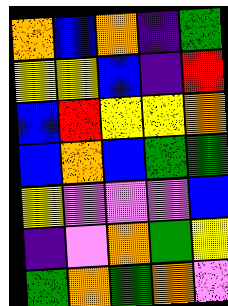[["orange", "blue", "orange", "indigo", "green"], ["yellow", "yellow", "blue", "indigo", "red"], ["blue", "red", "yellow", "yellow", "orange"], ["blue", "orange", "blue", "green", "green"], ["yellow", "violet", "violet", "violet", "blue"], ["indigo", "violet", "orange", "green", "yellow"], ["green", "orange", "green", "orange", "violet"]]